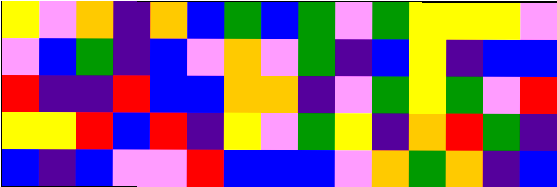[["yellow", "violet", "orange", "indigo", "orange", "blue", "green", "blue", "green", "violet", "green", "yellow", "yellow", "yellow", "violet"], ["violet", "blue", "green", "indigo", "blue", "violet", "orange", "violet", "green", "indigo", "blue", "yellow", "indigo", "blue", "blue"], ["red", "indigo", "indigo", "red", "blue", "blue", "orange", "orange", "indigo", "violet", "green", "yellow", "green", "violet", "red"], ["yellow", "yellow", "red", "blue", "red", "indigo", "yellow", "violet", "green", "yellow", "indigo", "orange", "red", "green", "indigo"], ["blue", "indigo", "blue", "violet", "violet", "red", "blue", "blue", "blue", "violet", "orange", "green", "orange", "indigo", "blue"]]